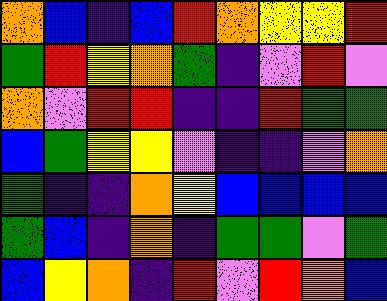[["orange", "blue", "indigo", "blue", "red", "orange", "yellow", "yellow", "red"], ["green", "red", "yellow", "orange", "green", "indigo", "violet", "red", "violet"], ["orange", "violet", "red", "red", "indigo", "indigo", "red", "green", "green"], ["blue", "green", "yellow", "yellow", "violet", "indigo", "indigo", "violet", "orange"], ["green", "indigo", "indigo", "orange", "yellow", "blue", "blue", "blue", "blue"], ["green", "blue", "indigo", "orange", "indigo", "green", "green", "violet", "green"], ["blue", "yellow", "orange", "indigo", "red", "violet", "red", "orange", "blue"]]